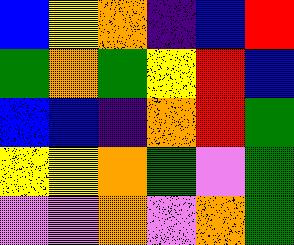[["blue", "yellow", "orange", "indigo", "blue", "red"], ["green", "orange", "green", "yellow", "red", "blue"], ["blue", "blue", "indigo", "orange", "red", "green"], ["yellow", "yellow", "orange", "green", "violet", "green"], ["violet", "violet", "orange", "violet", "orange", "green"]]